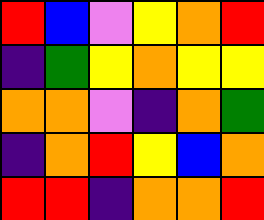[["red", "blue", "violet", "yellow", "orange", "red"], ["indigo", "green", "yellow", "orange", "yellow", "yellow"], ["orange", "orange", "violet", "indigo", "orange", "green"], ["indigo", "orange", "red", "yellow", "blue", "orange"], ["red", "red", "indigo", "orange", "orange", "red"]]